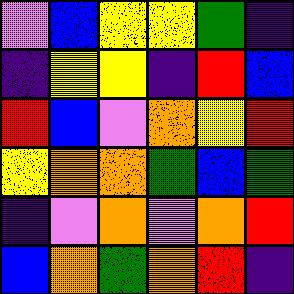[["violet", "blue", "yellow", "yellow", "green", "indigo"], ["indigo", "yellow", "yellow", "indigo", "red", "blue"], ["red", "blue", "violet", "orange", "yellow", "red"], ["yellow", "orange", "orange", "green", "blue", "green"], ["indigo", "violet", "orange", "violet", "orange", "red"], ["blue", "orange", "green", "orange", "red", "indigo"]]